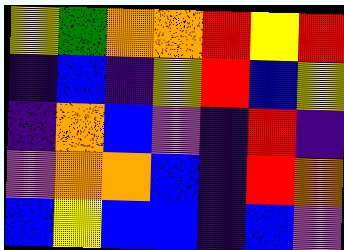[["yellow", "green", "orange", "orange", "red", "yellow", "red"], ["indigo", "blue", "indigo", "yellow", "red", "blue", "yellow"], ["indigo", "orange", "blue", "violet", "indigo", "red", "indigo"], ["violet", "orange", "orange", "blue", "indigo", "red", "orange"], ["blue", "yellow", "blue", "blue", "indigo", "blue", "violet"]]